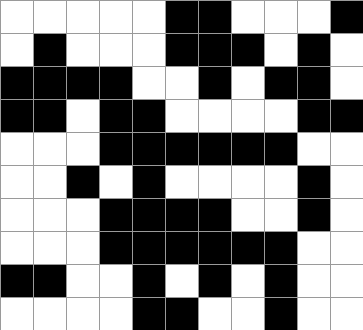[["white", "white", "white", "white", "white", "black", "black", "white", "white", "white", "black"], ["white", "black", "white", "white", "white", "black", "black", "black", "white", "black", "white"], ["black", "black", "black", "black", "white", "white", "black", "white", "black", "black", "white"], ["black", "black", "white", "black", "black", "white", "white", "white", "white", "black", "black"], ["white", "white", "white", "black", "black", "black", "black", "black", "black", "white", "white"], ["white", "white", "black", "white", "black", "white", "white", "white", "white", "black", "white"], ["white", "white", "white", "black", "black", "black", "black", "white", "white", "black", "white"], ["white", "white", "white", "black", "black", "black", "black", "black", "black", "white", "white"], ["black", "black", "white", "white", "black", "white", "black", "white", "black", "white", "white"], ["white", "white", "white", "white", "black", "black", "white", "white", "black", "white", "white"]]